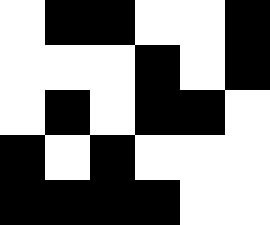[["white", "black", "black", "white", "white", "black"], ["white", "white", "white", "black", "white", "black"], ["white", "black", "white", "black", "black", "white"], ["black", "white", "black", "white", "white", "white"], ["black", "black", "black", "black", "white", "white"]]